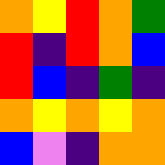[["orange", "yellow", "red", "orange", "green"], ["red", "indigo", "red", "orange", "blue"], ["red", "blue", "indigo", "green", "indigo"], ["orange", "yellow", "orange", "yellow", "orange"], ["blue", "violet", "indigo", "orange", "orange"]]